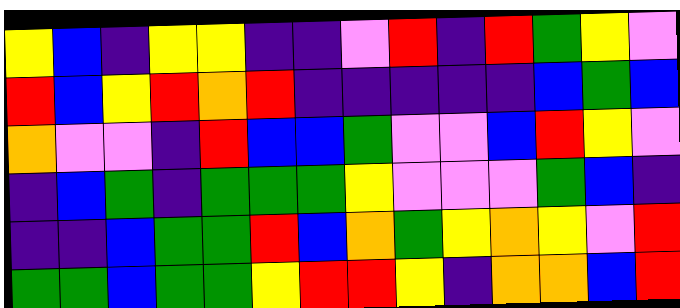[["yellow", "blue", "indigo", "yellow", "yellow", "indigo", "indigo", "violet", "red", "indigo", "red", "green", "yellow", "violet"], ["red", "blue", "yellow", "red", "orange", "red", "indigo", "indigo", "indigo", "indigo", "indigo", "blue", "green", "blue"], ["orange", "violet", "violet", "indigo", "red", "blue", "blue", "green", "violet", "violet", "blue", "red", "yellow", "violet"], ["indigo", "blue", "green", "indigo", "green", "green", "green", "yellow", "violet", "violet", "violet", "green", "blue", "indigo"], ["indigo", "indigo", "blue", "green", "green", "red", "blue", "orange", "green", "yellow", "orange", "yellow", "violet", "red"], ["green", "green", "blue", "green", "green", "yellow", "red", "red", "yellow", "indigo", "orange", "orange", "blue", "red"]]